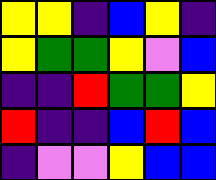[["yellow", "yellow", "indigo", "blue", "yellow", "indigo"], ["yellow", "green", "green", "yellow", "violet", "blue"], ["indigo", "indigo", "red", "green", "green", "yellow"], ["red", "indigo", "indigo", "blue", "red", "blue"], ["indigo", "violet", "violet", "yellow", "blue", "blue"]]